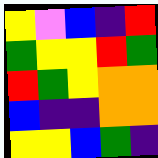[["yellow", "violet", "blue", "indigo", "red"], ["green", "yellow", "yellow", "red", "green"], ["red", "green", "yellow", "orange", "orange"], ["blue", "indigo", "indigo", "orange", "orange"], ["yellow", "yellow", "blue", "green", "indigo"]]